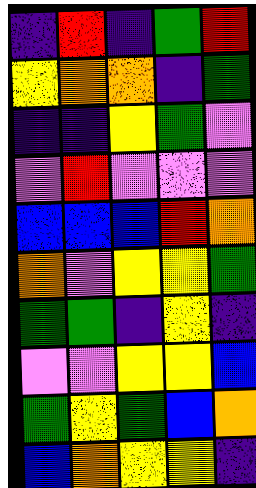[["indigo", "red", "indigo", "green", "red"], ["yellow", "orange", "orange", "indigo", "green"], ["indigo", "indigo", "yellow", "green", "violet"], ["violet", "red", "violet", "violet", "violet"], ["blue", "blue", "blue", "red", "orange"], ["orange", "violet", "yellow", "yellow", "green"], ["green", "green", "indigo", "yellow", "indigo"], ["violet", "violet", "yellow", "yellow", "blue"], ["green", "yellow", "green", "blue", "orange"], ["blue", "orange", "yellow", "yellow", "indigo"]]